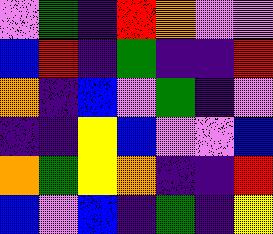[["violet", "green", "indigo", "red", "orange", "violet", "violet"], ["blue", "red", "indigo", "green", "indigo", "indigo", "red"], ["orange", "indigo", "blue", "violet", "green", "indigo", "violet"], ["indigo", "indigo", "yellow", "blue", "violet", "violet", "blue"], ["orange", "green", "yellow", "orange", "indigo", "indigo", "red"], ["blue", "violet", "blue", "indigo", "green", "indigo", "yellow"]]